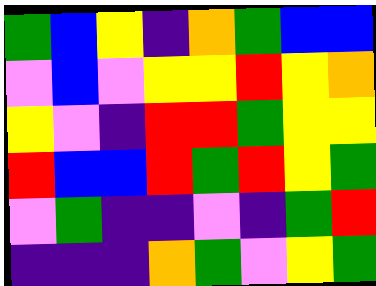[["green", "blue", "yellow", "indigo", "orange", "green", "blue", "blue"], ["violet", "blue", "violet", "yellow", "yellow", "red", "yellow", "orange"], ["yellow", "violet", "indigo", "red", "red", "green", "yellow", "yellow"], ["red", "blue", "blue", "red", "green", "red", "yellow", "green"], ["violet", "green", "indigo", "indigo", "violet", "indigo", "green", "red"], ["indigo", "indigo", "indigo", "orange", "green", "violet", "yellow", "green"]]